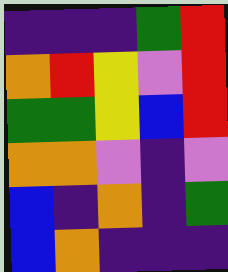[["indigo", "indigo", "indigo", "green", "red"], ["orange", "red", "yellow", "violet", "red"], ["green", "green", "yellow", "blue", "red"], ["orange", "orange", "violet", "indigo", "violet"], ["blue", "indigo", "orange", "indigo", "green"], ["blue", "orange", "indigo", "indigo", "indigo"]]